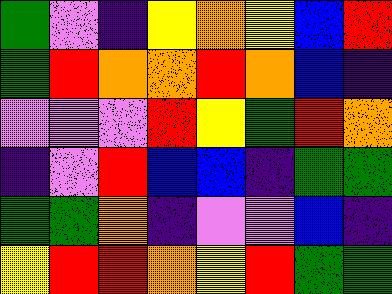[["green", "violet", "indigo", "yellow", "orange", "yellow", "blue", "red"], ["green", "red", "orange", "orange", "red", "orange", "blue", "indigo"], ["violet", "violet", "violet", "red", "yellow", "green", "red", "orange"], ["indigo", "violet", "red", "blue", "blue", "indigo", "green", "green"], ["green", "green", "orange", "indigo", "violet", "violet", "blue", "indigo"], ["yellow", "red", "red", "orange", "yellow", "red", "green", "green"]]